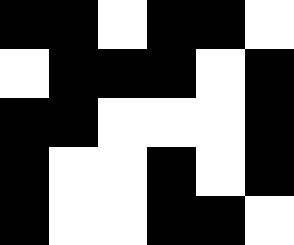[["black", "black", "white", "black", "black", "white"], ["white", "black", "black", "black", "white", "black"], ["black", "black", "white", "white", "white", "black"], ["black", "white", "white", "black", "white", "black"], ["black", "white", "white", "black", "black", "white"]]